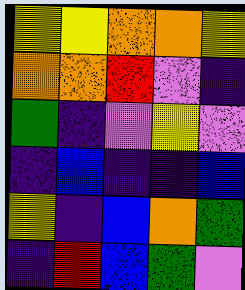[["yellow", "yellow", "orange", "orange", "yellow"], ["orange", "orange", "red", "violet", "indigo"], ["green", "indigo", "violet", "yellow", "violet"], ["indigo", "blue", "indigo", "indigo", "blue"], ["yellow", "indigo", "blue", "orange", "green"], ["indigo", "red", "blue", "green", "violet"]]